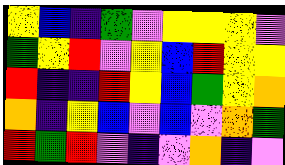[["yellow", "blue", "indigo", "green", "violet", "yellow", "yellow", "yellow", "violet"], ["green", "yellow", "red", "violet", "yellow", "blue", "red", "yellow", "yellow"], ["red", "indigo", "indigo", "red", "yellow", "blue", "green", "yellow", "orange"], ["orange", "indigo", "yellow", "blue", "violet", "blue", "violet", "orange", "green"], ["red", "green", "red", "violet", "indigo", "violet", "orange", "indigo", "violet"]]